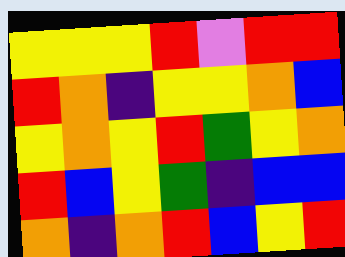[["yellow", "yellow", "yellow", "red", "violet", "red", "red"], ["red", "orange", "indigo", "yellow", "yellow", "orange", "blue"], ["yellow", "orange", "yellow", "red", "green", "yellow", "orange"], ["red", "blue", "yellow", "green", "indigo", "blue", "blue"], ["orange", "indigo", "orange", "red", "blue", "yellow", "red"]]